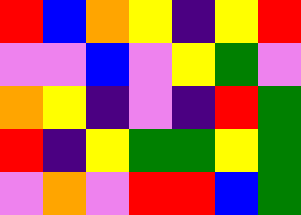[["red", "blue", "orange", "yellow", "indigo", "yellow", "red"], ["violet", "violet", "blue", "violet", "yellow", "green", "violet"], ["orange", "yellow", "indigo", "violet", "indigo", "red", "green"], ["red", "indigo", "yellow", "green", "green", "yellow", "green"], ["violet", "orange", "violet", "red", "red", "blue", "green"]]